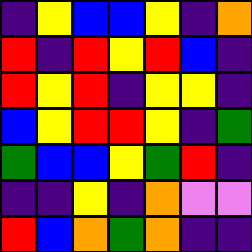[["indigo", "yellow", "blue", "blue", "yellow", "indigo", "orange"], ["red", "indigo", "red", "yellow", "red", "blue", "indigo"], ["red", "yellow", "red", "indigo", "yellow", "yellow", "indigo"], ["blue", "yellow", "red", "red", "yellow", "indigo", "green"], ["green", "blue", "blue", "yellow", "green", "red", "indigo"], ["indigo", "indigo", "yellow", "indigo", "orange", "violet", "violet"], ["red", "blue", "orange", "green", "orange", "indigo", "indigo"]]